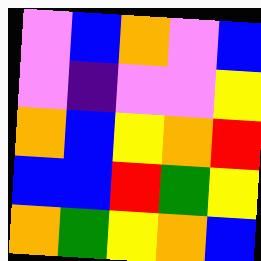[["violet", "blue", "orange", "violet", "blue"], ["violet", "indigo", "violet", "violet", "yellow"], ["orange", "blue", "yellow", "orange", "red"], ["blue", "blue", "red", "green", "yellow"], ["orange", "green", "yellow", "orange", "blue"]]